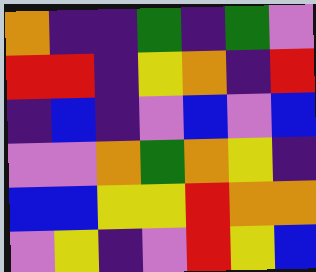[["orange", "indigo", "indigo", "green", "indigo", "green", "violet"], ["red", "red", "indigo", "yellow", "orange", "indigo", "red"], ["indigo", "blue", "indigo", "violet", "blue", "violet", "blue"], ["violet", "violet", "orange", "green", "orange", "yellow", "indigo"], ["blue", "blue", "yellow", "yellow", "red", "orange", "orange"], ["violet", "yellow", "indigo", "violet", "red", "yellow", "blue"]]